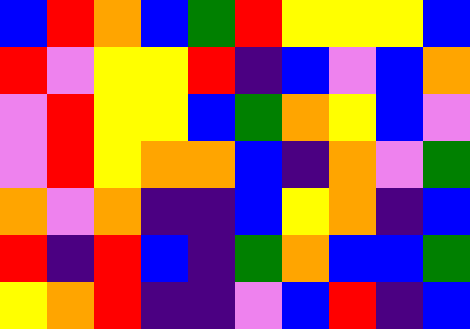[["blue", "red", "orange", "blue", "green", "red", "yellow", "yellow", "yellow", "blue"], ["red", "violet", "yellow", "yellow", "red", "indigo", "blue", "violet", "blue", "orange"], ["violet", "red", "yellow", "yellow", "blue", "green", "orange", "yellow", "blue", "violet"], ["violet", "red", "yellow", "orange", "orange", "blue", "indigo", "orange", "violet", "green"], ["orange", "violet", "orange", "indigo", "indigo", "blue", "yellow", "orange", "indigo", "blue"], ["red", "indigo", "red", "blue", "indigo", "green", "orange", "blue", "blue", "green"], ["yellow", "orange", "red", "indigo", "indigo", "violet", "blue", "red", "indigo", "blue"]]